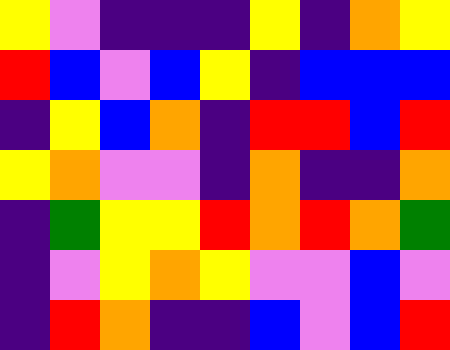[["yellow", "violet", "indigo", "indigo", "indigo", "yellow", "indigo", "orange", "yellow"], ["red", "blue", "violet", "blue", "yellow", "indigo", "blue", "blue", "blue"], ["indigo", "yellow", "blue", "orange", "indigo", "red", "red", "blue", "red"], ["yellow", "orange", "violet", "violet", "indigo", "orange", "indigo", "indigo", "orange"], ["indigo", "green", "yellow", "yellow", "red", "orange", "red", "orange", "green"], ["indigo", "violet", "yellow", "orange", "yellow", "violet", "violet", "blue", "violet"], ["indigo", "red", "orange", "indigo", "indigo", "blue", "violet", "blue", "red"]]